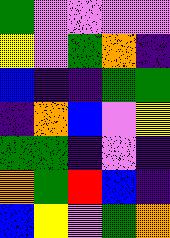[["green", "violet", "violet", "violet", "violet"], ["yellow", "violet", "green", "orange", "indigo"], ["blue", "indigo", "indigo", "green", "green"], ["indigo", "orange", "blue", "violet", "yellow"], ["green", "green", "indigo", "violet", "indigo"], ["orange", "green", "red", "blue", "indigo"], ["blue", "yellow", "violet", "green", "orange"]]